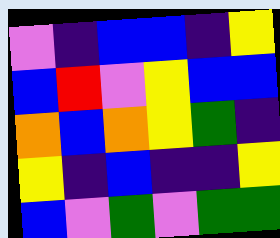[["violet", "indigo", "blue", "blue", "indigo", "yellow"], ["blue", "red", "violet", "yellow", "blue", "blue"], ["orange", "blue", "orange", "yellow", "green", "indigo"], ["yellow", "indigo", "blue", "indigo", "indigo", "yellow"], ["blue", "violet", "green", "violet", "green", "green"]]